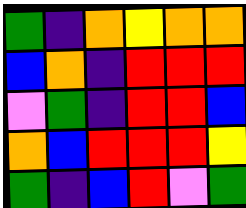[["green", "indigo", "orange", "yellow", "orange", "orange"], ["blue", "orange", "indigo", "red", "red", "red"], ["violet", "green", "indigo", "red", "red", "blue"], ["orange", "blue", "red", "red", "red", "yellow"], ["green", "indigo", "blue", "red", "violet", "green"]]